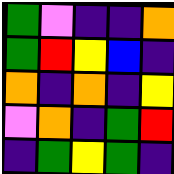[["green", "violet", "indigo", "indigo", "orange"], ["green", "red", "yellow", "blue", "indigo"], ["orange", "indigo", "orange", "indigo", "yellow"], ["violet", "orange", "indigo", "green", "red"], ["indigo", "green", "yellow", "green", "indigo"]]